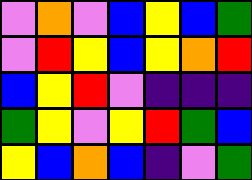[["violet", "orange", "violet", "blue", "yellow", "blue", "green"], ["violet", "red", "yellow", "blue", "yellow", "orange", "red"], ["blue", "yellow", "red", "violet", "indigo", "indigo", "indigo"], ["green", "yellow", "violet", "yellow", "red", "green", "blue"], ["yellow", "blue", "orange", "blue", "indigo", "violet", "green"]]